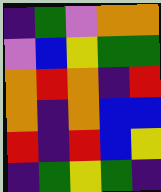[["indigo", "green", "violet", "orange", "orange"], ["violet", "blue", "yellow", "green", "green"], ["orange", "red", "orange", "indigo", "red"], ["orange", "indigo", "orange", "blue", "blue"], ["red", "indigo", "red", "blue", "yellow"], ["indigo", "green", "yellow", "green", "indigo"]]